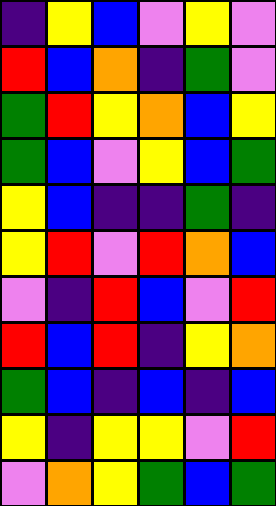[["indigo", "yellow", "blue", "violet", "yellow", "violet"], ["red", "blue", "orange", "indigo", "green", "violet"], ["green", "red", "yellow", "orange", "blue", "yellow"], ["green", "blue", "violet", "yellow", "blue", "green"], ["yellow", "blue", "indigo", "indigo", "green", "indigo"], ["yellow", "red", "violet", "red", "orange", "blue"], ["violet", "indigo", "red", "blue", "violet", "red"], ["red", "blue", "red", "indigo", "yellow", "orange"], ["green", "blue", "indigo", "blue", "indigo", "blue"], ["yellow", "indigo", "yellow", "yellow", "violet", "red"], ["violet", "orange", "yellow", "green", "blue", "green"]]